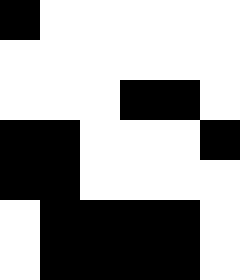[["black", "white", "white", "white", "white", "white"], ["white", "white", "white", "white", "white", "white"], ["white", "white", "white", "black", "black", "white"], ["black", "black", "white", "white", "white", "black"], ["black", "black", "white", "white", "white", "white"], ["white", "black", "black", "black", "black", "white"], ["white", "black", "black", "black", "black", "white"]]